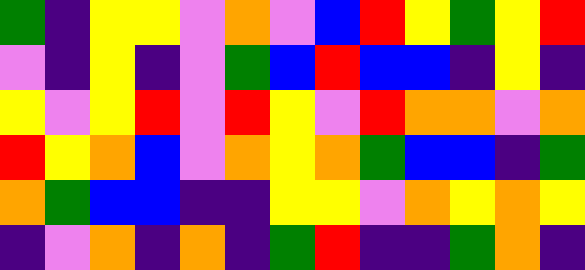[["green", "indigo", "yellow", "yellow", "violet", "orange", "violet", "blue", "red", "yellow", "green", "yellow", "red"], ["violet", "indigo", "yellow", "indigo", "violet", "green", "blue", "red", "blue", "blue", "indigo", "yellow", "indigo"], ["yellow", "violet", "yellow", "red", "violet", "red", "yellow", "violet", "red", "orange", "orange", "violet", "orange"], ["red", "yellow", "orange", "blue", "violet", "orange", "yellow", "orange", "green", "blue", "blue", "indigo", "green"], ["orange", "green", "blue", "blue", "indigo", "indigo", "yellow", "yellow", "violet", "orange", "yellow", "orange", "yellow"], ["indigo", "violet", "orange", "indigo", "orange", "indigo", "green", "red", "indigo", "indigo", "green", "orange", "indigo"]]